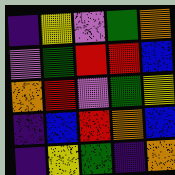[["indigo", "yellow", "violet", "green", "orange"], ["violet", "green", "red", "red", "blue"], ["orange", "red", "violet", "green", "yellow"], ["indigo", "blue", "red", "orange", "blue"], ["indigo", "yellow", "green", "indigo", "orange"]]